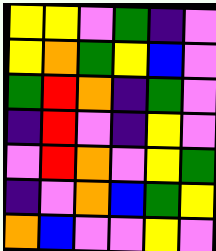[["yellow", "yellow", "violet", "green", "indigo", "violet"], ["yellow", "orange", "green", "yellow", "blue", "violet"], ["green", "red", "orange", "indigo", "green", "violet"], ["indigo", "red", "violet", "indigo", "yellow", "violet"], ["violet", "red", "orange", "violet", "yellow", "green"], ["indigo", "violet", "orange", "blue", "green", "yellow"], ["orange", "blue", "violet", "violet", "yellow", "violet"]]